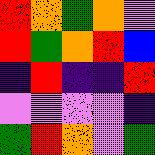[["red", "orange", "green", "orange", "violet"], ["red", "green", "orange", "red", "blue"], ["indigo", "red", "indigo", "indigo", "red"], ["violet", "violet", "violet", "violet", "indigo"], ["green", "red", "orange", "violet", "green"]]